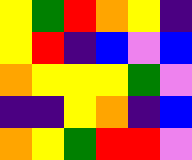[["yellow", "green", "red", "orange", "yellow", "indigo"], ["yellow", "red", "indigo", "blue", "violet", "blue"], ["orange", "yellow", "yellow", "yellow", "green", "violet"], ["indigo", "indigo", "yellow", "orange", "indigo", "blue"], ["orange", "yellow", "green", "red", "red", "violet"]]